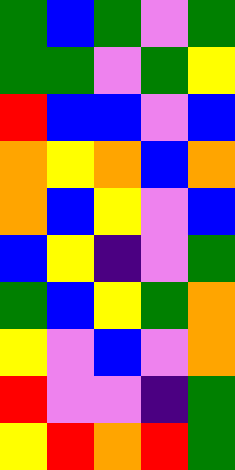[["green", "blue", "green", "violet", "green"], ["green", "green", "violet", "green", "yellow"], ["red", "blue", "blue", "violet", "blue"], ["orange", "yellow", "orange", "blue", "orange"], ["orange", "blue", "yellow", "violet", "blue"], ["blue", "yellow", "indigo", "violet", "green"], ["green", "blue", "yellow", "green", "orange"], ["yellow", "violet", "blue", "violet", "orange"], ["red", "violet", "violet", "indigo", "green"], ["yellow", "red", "orange", "red", "green"]]